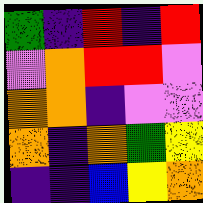[["green", "indigo", "red", "indigo", "red"], ["violet", "orange", "red", "red", "violet"], ["orange", "orange", "indigo", "violet", "violet"], ["orange", "indigo", "orange", "green", "yellow"], ["indigo", "indigo", "blue", "yellow", "orange"]]